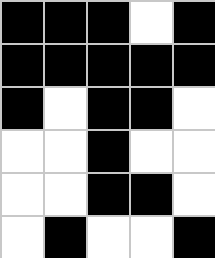[["black", "black", "black", "white", "black"], ["black", "black", "black", "black", "black"], ["black", "white", "black", "black", "white"], ["white", "white", "black", "white", "white"], ["white", "white", "black", "black", "white"], ["white", "black", "white", "white", "black"]]